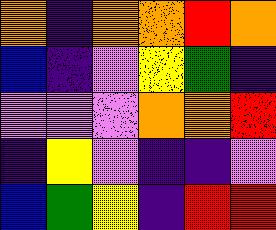[["orange", "indigo", "orange", "orange", "red", "orange"], ["blue", "indigo", "violet", "yellow", "green", "indigo"], ["violet", "violet", "violet", "orange", "orange", "red"], ["indigo", "yellow", "violet", "indigo", "indigo", "violet"], ["blue", "green", "yellow", "indigo", "red", "red"]]